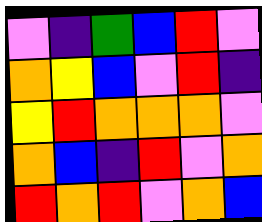[["violet", "indigo", "green", "blue", "red", "violet"], ["orange", "yellow", "blue", "violet", "red", "indigo"], ["yellow", "red", "orange", "orange", "orange", "violet"], ["orange", "blue", "indigo", "red", "violet", "orange"], ["red", "orange", "red", "violet", "orange", "blue"]]